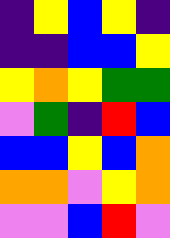[["indigo", "yellow", "blue", "yellow", "indigo"], ["indigo", "indigo", "blue", "blue", "yellow"], ["yellow", "orange", "yellow", "green", "green"], ["violet", "green", "indigo", "red", "blue"], ["blue", "blue", "yellow", "blue", "orange"], ["orange", "orange", "violet", "yellow", "orange"], ["violet", "violet", "blue", "red", "violet"]]